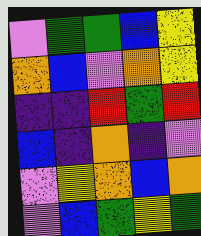[["violet", "green", "green", "blue", "yellow"], ["orange", "blue", "violet", "orange", "yellow"], ["indigo", "indigo", "red", "green", "red"], ["blue", "indigo", "orange", "indigo", "violet"], ["violet", "yellow", "orange", "blue", "orange"], ["violet", "blue", "green", "yellow", "green"]]